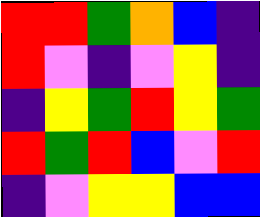[["red", "red", "green", "orange", "blue", "indigo"], ["red", "violet", "indigo", "violet", "yellow", "indigo"], ["indigo", "yellow", "green", "red", "yellow", "green"], ["red", "green", "red", "blue", "violet", "red"], ["indigo", "violet", "yellow", "yellow", "blue", "blue"]]